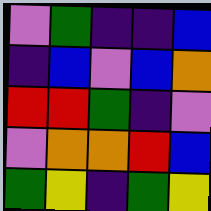[["violet", "green", "indigo", "indigo", "blue"], ["indigo", "blue", "violet", "blue", "orange"], ["red", "red", "green", "indigo", "violet"], ["violet", "orange", "orange", "red", "blue"], ["green", "yellow", "indigo", "green", "yellow"]]